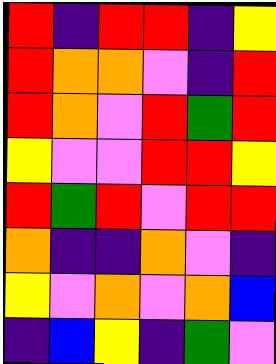[["red", "indigo", "red", "red", "indigo", "yellow"], ["red", "orange", "orange", "violet", "indigo", "red"], ["red", "orange", "violet", "red", "green", "red"], ["yellow", "violet", "violet", "red", "red", "yellow"], ["red", "green", "red", "violet", "red", "red"], ["orange", "indigo", "indigo", "orange", "violet", "indigo"], ["yellow", "violet", "orange", "violet", "orange", "blue"], ["indigo", "blue", "yellow", "indigo", "green", "violet"]]